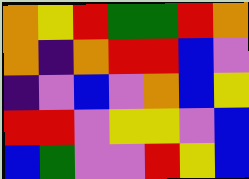[["orange", "yellow", "red", "green", "green", "red", "orange"], ["orange", "indigo", "orange", "red", "red", "blue", "violet"], ["indigo", "violet", "blue", "violet", "orange", "blue", "yellow"], ["red", "red", "violet", "yellow", "yellow", "violet", "blue"], ["blue", "green", "violet", "violet", "red", "yellow", "blue"]]